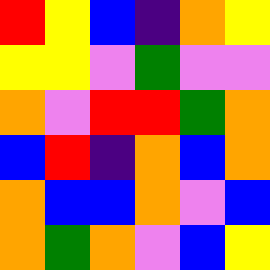[["red", "yellow", "blue", "indigo", "orange", "yellow"], ["yellow", "yellow", "violet", "green", "violet", "violet"], ["orange", "violet", "red", "red", "green", "orange"], ["blue", "red", "indigo", "orange", "blue", "orange"], ["orange", "blue", "blue", "orange", "violet", "blue"], ["orange", "green", "orange", "violet", "blue", "yellow"]]